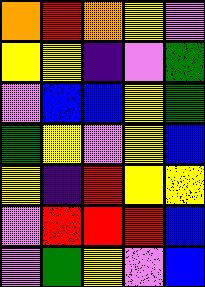[["orange", "red", "orange", "yellow", "violet"], ["yellow", "yellow", "indigo", "violet", "green"], ["violet", "blue", "blue", "yellow", "green"], ["green", "yellow", "violet", "yellow", "blue"], ["yellow", "indigo", "red", "yellow", "yellow"], ["violet", "red", "red", "red", "blue"], ["violet", "green", "yellow", "violet", "blue"]]